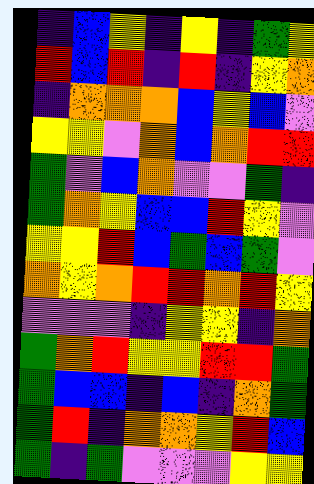[["indigo", "blue", "yellow", "indigo", "yellow", "indigo", "green", "yellow"], ["red", "blue", "red", "indigo", "red", "indigo", "yellow", "orange"], ["indigo", "orange", "orange", "orange", "blue", "yellow", "blue", "violet"], ["yellow", "yellow", "violet", "orange", "blue", "orange", "red", "red"], ["green", "violet", "blue", "orange", "violet", "violet", "green", "indigo"], ["green", "orange", "yellow", "blue", "blue", "red", "yellow", "violet"], ["yellow", "yellow", "red", "blue", "green", "blue", "green", "violet"], ["orange", "yellow", "orange", "red", "red", "orange", "red", "yellow"], ["violet", "violet", "violet", "indigo", "yellow", "yellow", "indigo", "orange"], ["green", "orange", "red", "yellow", "yellow", "red", "red", "green"], ["green", "blue", "blue", "indigo", "blue", "indigo", "orange", "green"], ["green", "red", "indigo", "orange", "orange", "yellow", "red", "blue"], ["green", "indigo", "green", "violet", "violet", "violet", "yellow", "yellow"]]